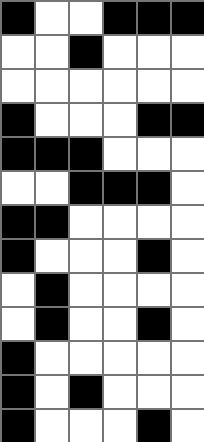[["black", "white", "white", "black", "black", "black"], ["white", "white", "black", "white", "white", "white"], ["white", "white", "white", "white", "white", "white"], ["black", "white", "white", "white", "black", "black"], ["black", "black", "black", "white", "white", "white"], ["white", "white", "black", "black", "black", "white"], ["black", "black", "white", "white", "white", "white"], ["black", "white", "white", "white", "black", "white"], ["white", "black", "white", "white", "white", "white"], ["white", "black", "white", "white", "black", "white"], ["black", "white", "white", "white", "white", "white"], ["black", "white", "black", "white", "white", "white"], ["black", "white", "white", "white", "black", "white"]]